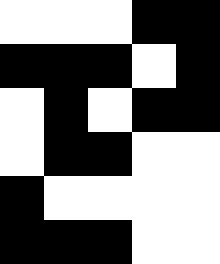[["white", "white", "white", "black", "black"], ["black", "black", "black", "white", "black"], ["white", "black", "white", "black", "black"], ["white", "black", "black", "white", "white"], ["black", "white", "white", "white", "white"], ["black", "black", "black", "white", "white"]]